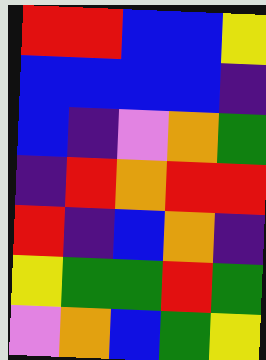[["red", "red", "blue", "blue", "yellow"], ["blue", "blue", "blue", "blue", "indigo"], ["blue", "indigo", "violet", "orange", "green"], ["indigo", "red", "orange", "red", "red"], ["red", "indigo", "blue", "orange", "indigo"], ["yellow", "green", "green", "red", "green"], ["violet", "orange", "blue", "green", "yellow"]]